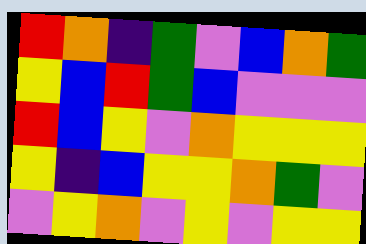[["red", "orange", "indigo", "green", "violet", "blue", "orange", "green"], ["yellow", "blue", "red", "green", "blue", "violet", "violet", "violet"], ["red", "blue", "yellow", "violet", "orange", "yellow", "yellow", "yellow"], ["yellow", "indigo", "blue", "yellow", "yellow", "orange", "green", "violet"], ["violet", "yellow", "orange", "violet", "yellow", "violet", "yellow", "yellow"]]